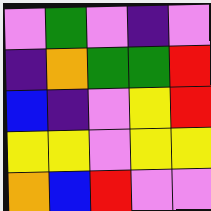[["violet", "green", "violet", "indigo", "violet"], ["indigo", "orange", "green", "green", "red"], ["blue", "indigo", "violet", "yellow", "red"], ["yellow", "yellow", "violet", "yellow", "yellow"], ["orange", "blue", "red", "violet", "violet"]]